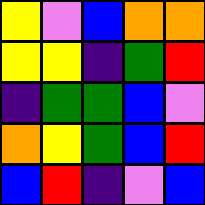[["yellow", "violet", "blue", "orange", "orange"], ["yellow", "yellow", "indigo", "green", "red"], ["indigo", "green", "green", "blue", "violet"], ["orange", "yellow", "green", "blue", "red"], ["blue", "red", "indigo", "violet", "blue"]]